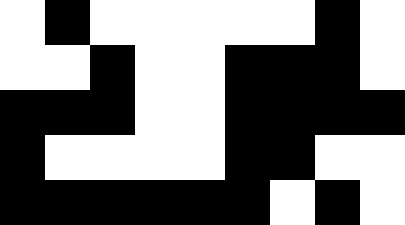[["white", "black", "white", "white", "white", "white", "white", "black", "white"], ["white", "white", "black", "white", "white", "black", "black", "black", "white"], ["black", "black", "black", "white", "white", "black", "black", "black", "black"], ["black", "white", "white", "white", "white", "black", "black", "white", "white"], ["black", "black", "black", "black", "black", "black", "white", "black", "white"]]